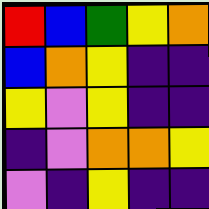[["red", "blue", "green", "yellow", "orange"], ["blue", "orange", "yellow", "indigo", "indigo"], ["yellow", "violet", "yellow", "indigo", "indigo"], ["indigo", "violet", "orange", "orange", "yellow"], ["violet", "indigo", "yellow", "indigo", "indigo"]]